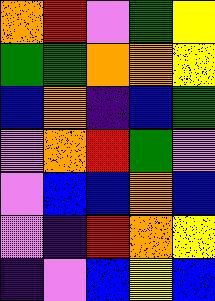[["orange", "red", "violet", "green", "yellow"], ["green", "green", "orange", "orange", "yellow"], ["blue", "orange", "indigo", "blue", "green"], ["violet", "orange", "red", "green", "violet"], ["violet", "blue", "blue", "orange", "blue"], ["violet", "indigo", "red", "orange", "yellow"], ["indigo", "violet", "blue", "yellow", "blue"]]